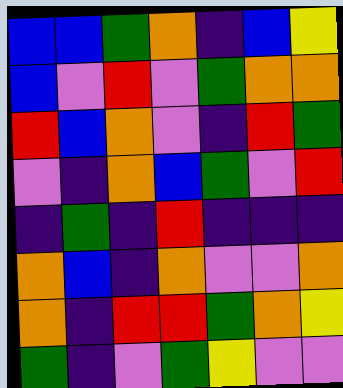[["blue", "blue", "green", "orange", "indigo", "blue", "yellow"], ["blue", "violet", "red", "violet", "green", "orange", "orange"], ["red", "blue", "orange", "violet", "indigo", "red", "green"], ["violet", "indigo", "orange", "blue", "green", "violet", "red"], ["indigo", "green", "indigo", "red", "indigo", "indigo", "indigo"], ["orange", "blue", "indigo", "orange", "violet", "violet", "orange"], ["orange", "indigo", "red", "red", "green", "orange", "yellow"], ["green", "indigo", "violet", "green", "yellow", "violet", "violet"]]